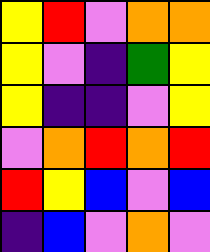[["yellow", "red", "violet", "orange", "orange"], ["yellow", "violet", "indigo", "green", "yellow"], ["yellow", "indigo", "indigo", "violet", "yellow"], ["violet", "orange", "red", "orange", "red"], ["red", "yellow", "blue", "violet", "blue"], ["indigo", "blue", "violet", "orange", "violet"]]